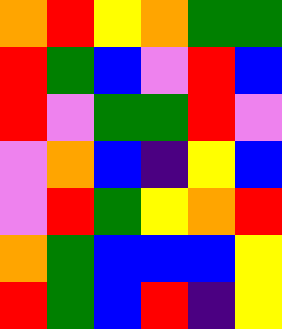[["orange", "red", "yellow", "orange", "green", "green"], ["red", "green", "blue", "violet", "red", "blue"], ["red", "violet", "green", "green", "red", "violet"], ["violet", "orange", "blue", "indigo", "yellow", "blue"], ["violet", "red", "green", "yellow", "orange", "red"], ["orange", "green", "blue", "blue", "blue", "yellow"], ["red", "green", "blue", "red", "indigo", "yellow"]]